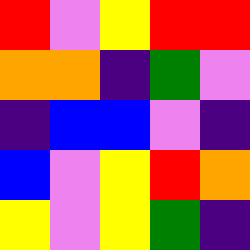[["red", "violet", "yellow", "red", "red"], ["orange", "orange", "indigo", "green", "violet"], ["indigo", "blue", "blue", "violet", "indigo"], ["blue", "violet", "yellow", "red", "orange"], ["yellow", "violet", "yellow", "green", "indigo"]]